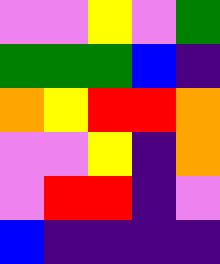[["violet", "violet", "yellow", "violet", "green"], ["green", "green", "green", "blue", "indigo"], ["orange", "yellow", "red", "red", "orange"], ["violet", "violet", "yellow", "indigo", "orange"], ["violet", "red", "red", "indigo", "violet"], ["blue", "indigo", "indigo", "indigo", "indigo"]]